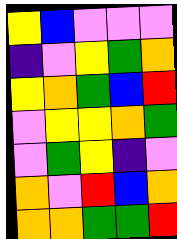[["yellow", "blue", "violet", "violet", "violet"], ["indigo", "violet", "yellow", "green", "orange"], ["yellow", "orange", "green", "blue", "red"], ["violet", "yellow", "yellow", "orange", "green"], ["violet", "green", "yellow", "indigo", "violet"], ["orange", "violet", "red", "blue", "orange"], ["orange", "orange", "green", "green", "red"]]